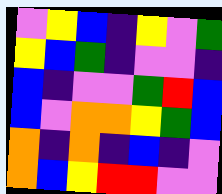[["violet", "yellow", "blue", "indigo", "yellow", "violet", "green"], ["yellow", "blue", "green", "indigo", "violet", "violet", "indigo"], ["blue", "indigo", "violet", "violet", "green", "red", "blue"], ["blue", "violet", "orange", "orange", "yellow", "green", "blue"], ["orange", "indigo", "orange", "indigo", "blue", "indigo", "violet"], ["orange", "blue", "yellow", "red", "red", "violet", "violet"]]